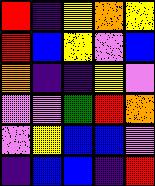[["red", "indigo", "yellow", "orange", "yellow"], ["red", "blue", "yellow", "violet", "blue"], ["orange", "indigo", "indigo", "yellow", "violet"], ["violet", "violet", "green", "red", "orange"], ["violet", "yellow", "blue", "blue", "violet"], ["indigo", "blue", "blue", "indigo", "red"]]